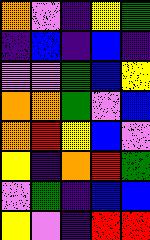[["orange", "violet", "indigo", "yellow", "green"], ["indigo", "blue", "indigo", "blue", "indigo"], ["violet", "violet", "green", "blue", "yellow"], ["orange", "orange", "green", "violet", "blue"], ["orange", "red", "yellow", "blue", "violet"], ["yellow", "indigo", "orange", "red", "green"], ["violet", "green", "indigo", "blue", "blue"], ["yellow", "violet", "indigo", "red", "red"]]